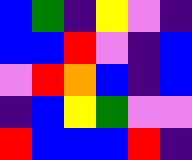[["blue", "green", "indigo", "yellow", "violet", "indigo"], ["blue", "blue", "red", "violet", "indigo", "blue"], ["violet", "red", "orange", "blue", "indigo", "blue"], ["indigo", "blue", "yellow", "green", "violet", "violet"], ["red", "blue", "blue", "blue", "red", "indigo"]]